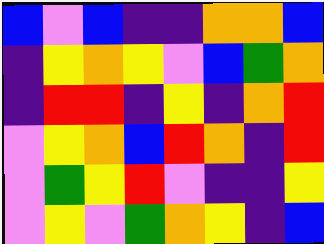[["blue", "violet", "blue", "indigo", "indigo", "orange", "orange", "blue"], ["indigo", "yellow", "orange", "yellow", "violet", "blue", "green", "orange"], ["indigo", "red", "red", "indigo", "yellow", "indigo", "orange", "red"], ["violet", "yellow", "orange", "blue", "red", "orange", "indigo", "red"], ["violet", "green", "yellow", "red", "violet", "indigo", "indigo", "yellow"], ["violet", "yellow", "violet", "green", "orange", "yellow", "indigo", "blue"]]